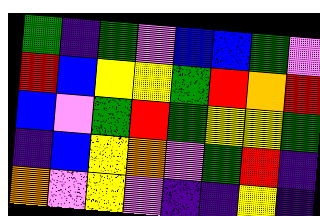[["green", "indigo", "green", "violet", "blue", "blue", "green", "violet"], ["red", "blue", "yellow", "yellow", "green", "red", "orange", "red"], ["blue", "violet", "green", "red", "green", "yellow", "yellow", "green"], ["indigo", "blue", "yellow", "orange", "violet", "green", "red", "indigo"], ["orange", "violet", "yellow", "violet", "indigo", "indigo", "yellow", "indigo"]]